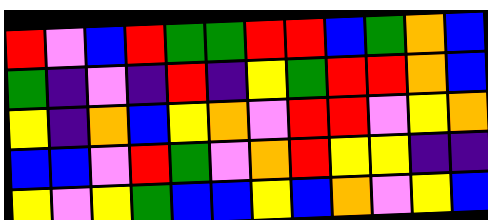[["red", "violet", "blue", "red", "green", "green", "red", "red", "blue", "green", "orange", "blue"], ["green", "indigo", "violet", "indigo", "red", "indigo", "yellow", "green", "red", "red", "orange", "blue"], ["yellow", "indigo", "orange", "blue", "yellow", "orange", "violet", "red", "red", "violet", "yellow", "orange"], ["blue", "blue", "violet", "red", "green", "violet", "orange", "red", "yellow", "yellow", "indigo", "indigo"], ["yellow", "violet", "yellow", "green", "blue", "blue", "yellow", "blue", "orange", "violet", "yellow", "blue"]]